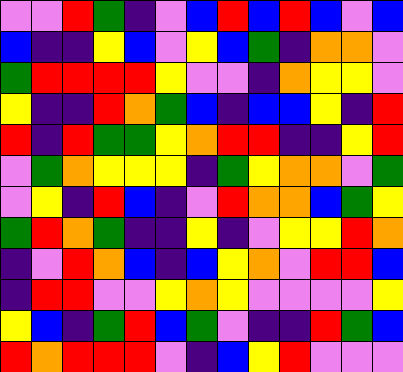[["violet", "violet", "red", "green", "indigo", "violet", "blue", "red", "blue", "red", "blue", "violet", "blue"], ["blue", "indigo", "indigo", "yellow", "blue", "violet", "yellow", "blue", "green", "indigo", "orange", "orange", "violet"], ["green", "red", "red", "red", "red", "yellow", "violet", "violet", "indigo", "orange", "yellow", "yellow", "violet"], ["yellow", "indigo", "indigo", "red", "orange", "green", "blue", "indigo", "blue", "blue", "yellow", "indigo", "red"], ["red", "indigo", "red", "green", "green", "yellow", "orange", "red", "red", "indigo", "indigo", "yellow", "red"], ["violet", "green", "orange", "yellow", "yellow", "yellow", "indigo", "green", "yellow", "orange", "orange", "violet", "green"], ["violet", "yellow", "indigo", "red", "blue", "indigo", "violet", "red", "orange", "orange", "blue", "green", "yellow"], ["green", "red", "orange", "green", "indigo", "indigo", "yellow", "indigo", "violet", "yellow", "yellow", "red", "orange"], ["indigo", "violet", "red", "orange", "blue", "indigo", "blue", "yellow", "orange", "violet", "red", "red", "blue"], ["indigo", "red", "red", "violet", "violet", "yellow", "orange", "yellow", "violet", "violet", "violet", "violet", "yellow"], ["yellow", "blue", "indigo", "green", "red", "blue", "green", "violet", "indigo", "indigo", "red", "green", "blue"], ["red", "orange", "red", "red", "red", "violet", "indigo", "blue", "yellow", "red", "violet", "violet", "violet"]]